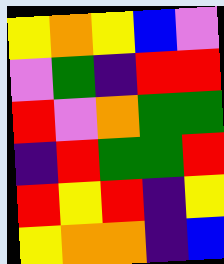[["yellow", "orange", "yellow", "blue", "violet"], ["violet", "green", "indigo", "red", "red"], ["red", "violet", "orange", "green", "green"], ["indigo", "red", "green", "green", "red"], ["red", "yellow", "red", "indigo", "yellow"], ["yellow", "orange", "orange", "indigo", "blue"]]